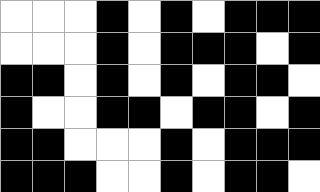[["white", "white", "white", "black", "white", "black", "white", "black", "black", "black"], ["white", "white", "white", "black", "white", "black", "black", "black", "white", "black"], ["black", "black", "white", "black", "white", "black", "white", "black", "black", "white"], ["black", "white", "white", "black", "black", "white", "black", "black", "white", "black"], ["black", "black", "white", "white", "white", "black", "white", "black", "black", "black"], ["black", "black", "black", "white", "white", "black", "white", "black", "black", "white"]]